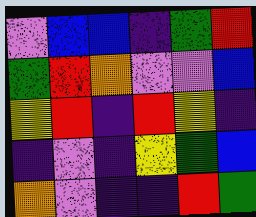[["violet", "blue", "blue", "indigo", "green", "red"], ["green", "red", "orange", "violet", "violet", "blue"], ["yellow", "red", "indigo", "red", "yellow", "indigo"], ["indigo", "violet", "indigo", "yellow", "green", "blue"], ["orange", "violet", "indigo", "indigo", "red", "green"]]